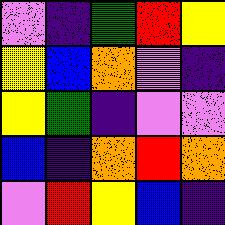[["violet", "indigo", "green", "red", "yellow"], ["yellow", "blue", "orange", "violet", "indigo"], ["yellow", "green", "indigo", "violet", "violet"], ["blue", "indigo", "orange", "red", "orange"], ["violet", "red", "yellow", "blue", "indigo"]]